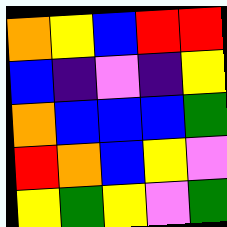[["orange", "yellow", "blue", "red", "red"], ["blue", "indigo", "violet", "indigo", "yellow"], ["orange", "blue", "blue", "blue", "green"], ["red", "orange", "blue", "yellow", "violet"], ["yellow", "green", "yellow", "violet", "green"]]